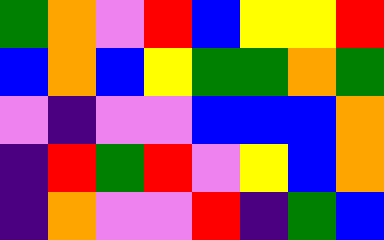[["green", "orange", "violet", "red", "blue", "yellow", "yellow", "red"], ["blue", "orange", "blue", "yellow", "green", "green", "orange", "green"], ["violet", "indigo", "violet", "violet", "blue", "blue", "blue", "orange"], ["indigo", "red", "green", "red", "violet", "yellow", "blue", "orange"], ["indigo", "orange", "violet", "violet", "red", "indigo", "green", "blue"]]